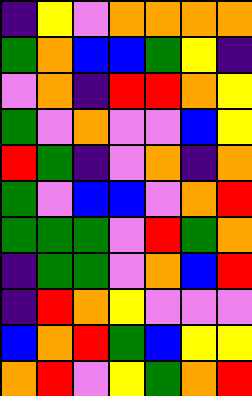[["indigo", "yellow", "violet", "orange", "orange", "orange", "orange"], ["green", "orange", "blue", "blue", "green", "yellow", "indigo"], ["violet", "orange", "indigo", "red", "red", "orange", "yellow"], ["green", "violet", "orange", "violet", "violet", "blue", "yellow"], ["red", "green", "indigo", "violet", "orange", "indigo", "orange"], ["green", "violet", "blue", "blue", "violet", "orange", "red"], ["green", "green", "green", "violet", "red", "green", "orange"], ["indigo", "green", "green", "violet", "orange", "blue", "red"], ["indigo", "red", "orange", "yellow", "violet", "violet", "violet"], ["blue", "orange", "red", "green", "blue", "yellow", "yellow"], ["orange", "red", "violet", "yellow", "green", "orange", "red"]]